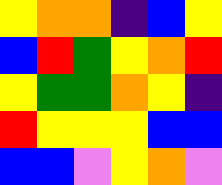[["yellow", "orange", "orange", "indigo", "blue", "yellow"], ["blue", "red", "green", "yellow", "orange", "red"], ["yellow", "green", "green", "orange", "yellow", "indigo"], ["red", "yellow", "yellow", "yellow", "blue", "blue"], ["blue", "blue", "violet", "yellow", "orange", "violet"]]